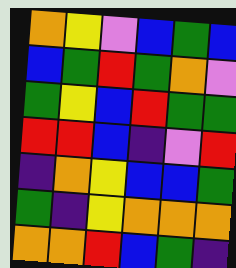[["orange", "yellow", "violet", "blue", "green", "blue"], ["blue", "green", "red", "green", "orange", "violet"], ["green", "yellow", "blue", "red", "green", "green"], ["red", "red", "blue", "indigo", "violet", "red"], ["indigo", "orange", "yellow", "blue", "blue", "green"], ["green", "indigo", "yellow", "orange", "orange", "orange"], ["orange", "orange", "red", "blue", "green", "indigo"]]